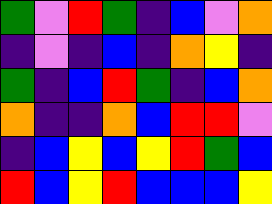[["green", "violet", "red", "green", "indigo", "blue", "violet", "orange"], ["indigo", "violet", "indigo", "blue", "indigo", "orange", "yellow", "indigo"], ["green", "indigo", "blue", "red", "green", "indigo", "blue", "orange"], ["orange", "indigo", "indigo", "orange", "blue", "red", "red", "violet"], ["indigo", "blue", "yellow", "blue", "yellow", "red", "green", "blue"], ["red", "blue", "yellow", "red", "blue", "blue", "blue", "yellow"]]